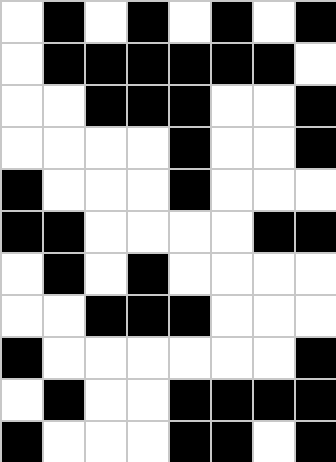[["white", "black", "white", "black", "white", "black", "white", "black"], ["white", "black", "black", "black", "black", "black", "black", "white"], ["white", "white", "black", "black", "black", "white", "white", "black"], ["white", "white", "white", "white", "black", "white", "white", "black"], ["black", "white", "white", "white", "black", "white", "white", "white"], ["black", "black", "white", "white", "white", "white", "black", "black"], ["white", "black", "white", "black", "white", "white", "white", "white"], ["white", "white", "black", "black", "black", "white", "white", "white"], ["black", "white", "white", "white", "white", "white", "white", "black"], ["white", "black", "white", "white", "black", "black", "black", "black"], ["black", "white", "white", "white", "black", "black", "white", "black"]]